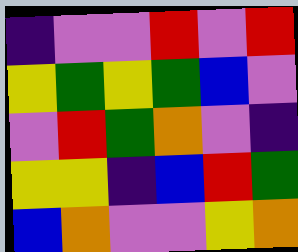[["indigo", "violet", "violet", "red", "violet", "red"], ["yellow", "green", "yellow", "green", "blue", "violet"], ["violet", "red", "green", "orange", "violet", "indigo"], ["yellow", "yellow", "indigo", "blue", "red", "green"], ["blue", "orange", "violet", "violet", "yellow", "orange"]]